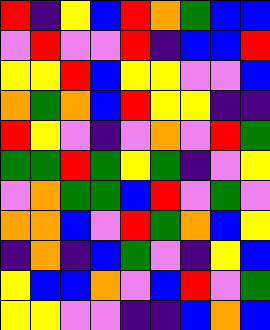[["red", "indigo", "yellow", "blue", "red", "orange", "green", "blue", "blue"], ["violet", "red", "violet", "violet", "red", "indigo", "blue", "blue", "red"], ["yellow", "yellow", "red", "blue", "yellow", "yellow", "violet", "violet", "blue"], ["orange", "green", "orange", "blue", "red", "yellow", "yellow", "indigo", "indigo"], ["red", "yellow", "violet", "indigo", "violet", "orange", "violet", "red", "green"], ["green", "green", "red", "green", "yellow", "green", "indigo", "violet", "yellow"], ["violet", "orange", "green", "green", "blue", "red", "violet", "green", "violet"], ["orange", "orange", "blue", "violet", "red", "green", "orange", "blue", "yellow"], ["indigo", "orange", "indigo", "blue", "green", "violet", "indigo", "yellow", "blue"], ["yellow", "blue", "blue", "orange", "violet", "blue", "red", "violet", "green"], ["yellow", "yellow", "violet", "violet", "indigo", "indigo", "blue", "orange", "blue"]]